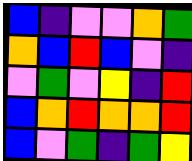[["blue", "indigo", "violet", "violet", "orange", "green"], ["orange", "blue", "red", "blue", "violet", "indigo"], ["violet", "green", "violet", "yellow", "indigo", "red"], ["blue", "orange", "red", "orange", "orange", "red"], ["blue", "violet", "green", "indigo", "green", "yellow"]]